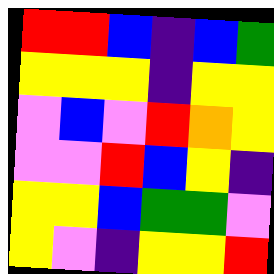[["red", "red", "blue", "indigo", "blue", "green"], ["yellow", "yellow", "yellow", "indigo", "yellow", "yellow"], ["violet", "blue", "violet", "red", "orange", "yellow"], ["violet", "violet", "red", "blue", "yellow", "indigo"], ["yellow", "yellow", "blue", "green", "green", "violet"], ["yellow", "violet", "indigo", "yellow", "yellow", "red"]]